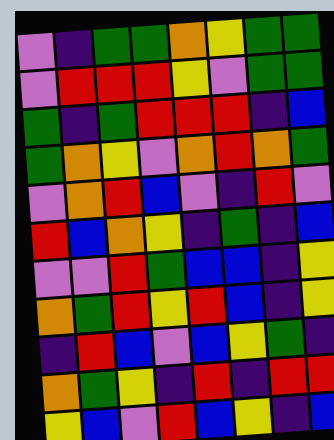[["violet", "indigo", "green", "green", "orange", "yellow", "green", "green"], ["violet", "red", "red", "red", "yellow", "violet", "green", "green"], ["green", "indigo", "green", "red", "red", "red", "indigo", "blue"], ["green", "orange", "yellow", "violet", "orange", "red", "orange", "green"], ["violet", "orange", "red", "blue", "violet", "indigo", "red", "violet"], ["red", "blue", "orange", "yellow", "indigo", "green", "indigo", "blue"], ["violet", "violet", "red", "green", "blue", "blue", "indigo", "yellow"], ["orange", "green", "red", "yellow", "red", "blue", "indigo", "yellow"], ["indigo", "red", "blue", "violet", "blue", "yellow", "green", "indigo"], ["orange", "green", "yellow", "indigo", "red", "indigo", "red", "red"], ["yellow", "blue", "violet", "red", "blue", "yellow", "indigo", "blue"]]